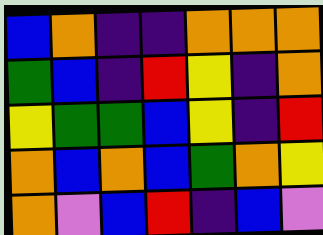[["blue", "orange", "indigo", "indigo", "orange", "orange", "orange"], ["green", "blue", "indigo", "red", "yellow", "indigo", "orange"], ["yellow", "green", "green", "blue", "yellow", "indigo", "red"], ["orange", "blue", "orange", "blue", "green", "orange", "yellow"], ["orange", "violet", "blue", "red", "indigo", "blue", "violet"]]